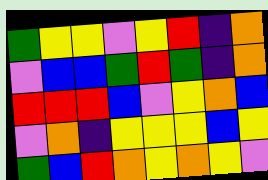[["green", "yellow", "yellow", "violet", "yellow", "red", "indigo", "orange"], ["violet", "blue", "blue", "green", "red", "green", "indigo", "orange"], ["red", "red", "red", "blue", "violet", "yellow", "orange", "blue"], ["violet", "orange", "indigo", "yellow", "yellow", "yellow", "blue", "yellow"], ["green", "blue", "red", "orange", "yellow", "orange", "yellow", "violet"]]